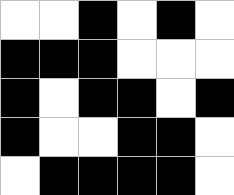[["white", "white", "black", "white", "black", "white"], ["black", "black", "black", "white", "white", "white"], ["black", "white", "black", "black", "white", "black"], ["black", "white", "white", "black", "black", "white"], ["white", "black", "black", "black", "black", "white"]]